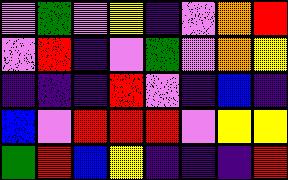[["violet", "green", "violet", "yellow", "indigo", "violet", "orange", "red"], ["violet", "red", "indigo", "violet", "green", "violet", "orange", "yellow"], ["indigo", "indigo", "indigo", "red", "violet", "indigo", "blue", "indigo"], ["blue", "violet", "red", "red", "red", "violet", "yellow", "yellow"], ["green", "red", "blue", "yellow", "indigo", "indigo", "indigo", "red"]]